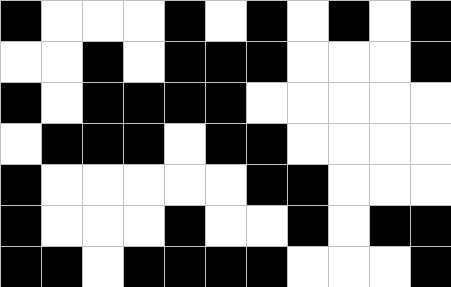[["black", "white", "white", "white", "black", "white", "black", "white", "black", "white", "black"], ["white", "white", "black", "white", "black", "black", "black", "white", "white", "white", "black"], ["black", "white", "black", "black", "black", "black", "white", "white", "white", "white", "white"], ["white", "black", "black", "black", "white", "black", "black", "white", "white", "white", "white"], ["black", "white", "white", "white", "white", "white", "black", "black", "white", "white", "white"], ["black", "white", "white", "white", "black", "white", "white", "black", "white", "black", "black"], ["black", "black", "white", "black", "black", "black", "black", "white", "white", "white", "black"]]